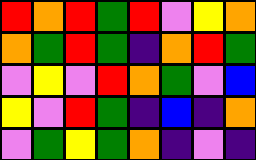[["red", "orange", "red", "green", "red", "violet", "yellow", "orange"], ["orange", "green", "red", "green", "indigo", "orange", "red", "green"], ["violet", "yellow", "violet", "red", "orange", "green", "violet", "blue"], ["yellow", "violet", "red", "green", "indigo", "blue", "indigo", "orange"], ["violet", "green", "yellow", "green", "orange", "indigo", "violet", "indigo"]]